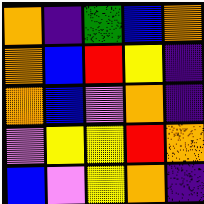[["orange", "indigo", "green", "blue", "orange"], ["orange", "blue", "red", "yellow", "indigo"], ["orange", "blue", "violet", "orange", "indigo"], ["violet", "yellow", "yellow", "red", "orange"], ["blue", "violet", "yellow", "orange", "indigo"]]